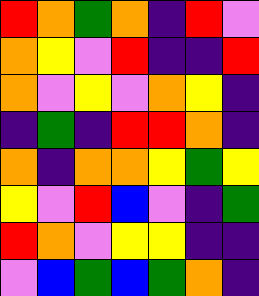[["red", "orange", "green", "orange", "indigo", "red", "violet"], ["orange", "yellow", "violet", "red", "indigo", "indigo", "red"], ["orange", "violet", "yellow", "violet", "orange", "yellow", "indigo"], ["indigo", "green", "indigo", "red", "red", "orange", "indigo"], ["orange", "indigo", "orange", "orange", "yellow", "green", "yellow"], ["yellow", "violet", "red", "blue", "violet", "indigo", "green"], ["red", "orange", "violet", "yellow", "yellow", "indigo", "indigo"], ["violet", "blue", "green", "blue", "green", "orange", "indigo"]]